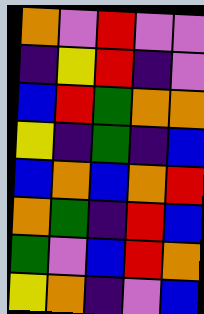[["orange", "violet", "red", "violet", "violet"], ["indigo", "yellow", "red", "indigo", "violet"], ["blue", "red", "green", "orange", "orange"], ["yellow", "indigo", "green", "indigo", "blue"], ["blue", "orange", "blue", "orange", "red"], ["orange", "green", "indigo", "red", "blue"], ["green", "violet", "blue", "red", "orange"], ["yellow", "orange", "indigo", "violet", "blue"]]